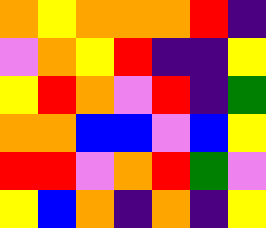[["orange", "yellow", "orange", "orange", "orange", "red", "indigo"], ["violet", "orange", "yellow", "red", "indigo", "indigo", "yellow"], ["yellow", "red", "orange", "violet", "red", "indigo", "green"], ["orange", "orange", "blue", "blue", "violet", "blue", "yellow"], ["red", "red", "violet", "orange", "red", "green", "violet"], ["yellow", "blue", "orange", "indigo", "orange", "indigo", "yellow"]]